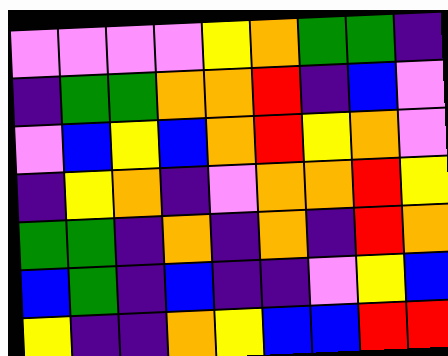[["violet", "violet", "violet", "violet", "yellow", "orange", "green", "green", "indigo"], ["indigo", "green", "green", "orange", "orange", "red", "indigo", "blue", "violet"], ["violet", "blue", "yellow", "blue", "orange", "red", "yellow", "orange", "violet"], ["indigo", "yellow", "orange", "indigo", "violet", "orange", "orange", "red", "yellow"], ["green", "green", "indigo", "orange", "indigo", "orange", "indigo", "red", "orange"], ["blue", "green", "indigo", "blue", "indigo", "indigo", "violet", "yellow", "blue"], ["yellow", "indigo", "indigo", "orange", "yellow", "blue", "blue", "red", "red"]]